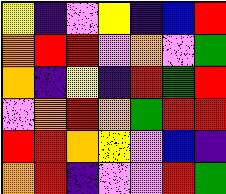[["yellow", "indigo", "violet", "yellow", "indigo", "blue", "red"], ["orange", "red", "red", "violet", "orange", "violet", "green"], ["orange", "indigo", "yellow", "indigo", "red", "green", "red"], ["violet", "orange", "red", "orange", "green", "red", "red"], ["red", "red", "orange", "yellow", "violet", "blue", "indigo"], ["orange", "red", "indigo", "violet", "violet", "red", "green"]]